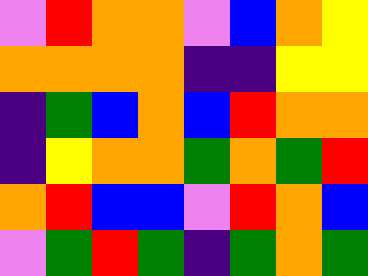[["violet", "red", "orange", "orange", "violet", "blue", "orange", "yellow"], ["orange", "orange", "orange", "orange", "indigo", "indigo", "yellow", "yellow"], ["indigo", "green", "blue", "orange", "blue", "red", "orange", "orange"], ["indigo", "yellow", "orange", "orange", "green", "orange", "green", "red"], ["orange", "red", "blue", "blue", "violet", "red", "orange", "blue"], ["violet", "green", "red", "green", "indigo", "green", "orange", "green"]]